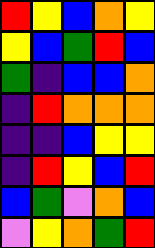[["red", "yellow", "blue", "orange", "yellow"], ["yellow", "blue", "green", "red", "blue"], ["green", "indigo", "blue", "blue", "orange"], ["indigo", "red", "orange", "orange", "orange"], ["indigo", "indigo", "blue", "yellow", "yellow"], ["indigo", "red", "yellow", "blue", "red"], ["blue", "green", "violet", "orange", "blue"], ["violet", "yellow", "orange", "green", "red"]]